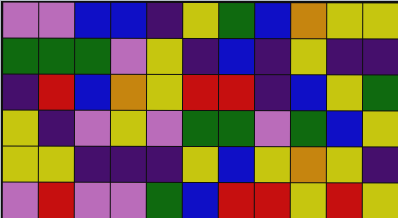[["violet", "violet", "blue", "blue", "indigo", "yellow", "green", "blue", "orange", "yellow", "yellow"], ["green", "green", "green", "violet", "yellow", "indigo", "blue", "indigo", "yellow", "indigo", "indigo"], ["indigo", "red", "blue", "orange", "yellow", "red", "red", "indigo", "blue", "yellow", "green"], ["yellow", "indigo", "violet", "yellow", "violet", "green", "green", "violet", "green", "blue", "yellow"], ["yellow", "yellow", "indigo", "indigo", "indigo", "yellow", "blue", "yellow", "orange", "yellow", "indigo"], ["violet", "red", "violet", "violet", "green", "blue", "red", "red", "yellow", "red", "yellow"]]